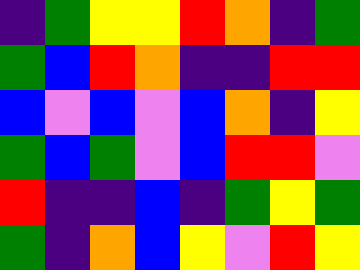[["indigo", "green", "yellow", "yellow", "red", "orange", "indigo", "green"], ["green", "blue", "red", "orange", "indigo", "indigo", "red", "red"], ["blue", "violet", "blue", "violet", "blue", "orange", "indigo", "yellow"], ["green", "blue", "green", "violet", "blue", "red", "red", "violet"], ["red", "indigo", "indigo", "blue", "indigo", "green", "yellow", "green"], ["green", "indigo", "orange", "blue", "yellow", "violet", "red", "yellow"]]